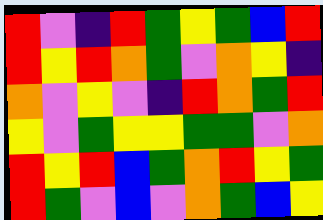[["red", "violet", "indigo", "red", "green", "yellow", "green", "blue", "red"], ["red", "yellow", "red", "orange", "green", "violet", "orange", "yellow", "indigo"], ["orange", "violet", "yellow", "violet", "indigo", "red", "orange", "green", "red"], ["yellow", "violet", "green", "yellow", "yellow", "green", "green", "violet", "orange"], ["red", "yellow", "red", "blue", "green", "orange", "red", "yellow", "green"], ["red", "green", "violet", "blue", "violet", "orange", "green", "blue", "yellow"]]